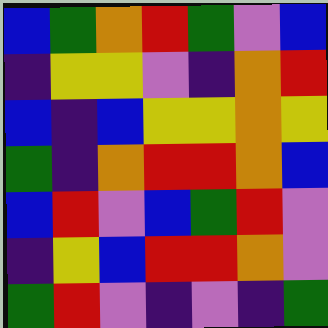[["blue", "green", "orange", "red", "green", "violet", "blue"], ["indigo", "yellow", "yellow", "violet", "indigo", "orange", "red"], ["blue", "indigo", "blue", "yellow", "yellow", "orange", "yellow"], ["green", "indigo", "orange", "red", "red", "orange", "blue"], ["blue", "red", "violet", "blue", "green", "red", "violet"], ["indigo", "yellow", "blue", "red", "red", "orange", "violet"], ["green", "red", "violet", "indigo", "violet", "indigo", "green"]]